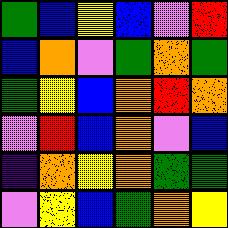[["green", "blue", "yellow", "blue", "violet", "red"], ["blue", "orange", "violet", "green", "orange", "green"], ["green", "yellow", "blue", "orange", "red", "orange"], ["violet", "red", "blue", "orange", "violet", "blue"], ["indigo", "orange", "yellow", "orange", "green", "green"], ["violet", "yellow", "blue", "green", "orange", "yellow"]]